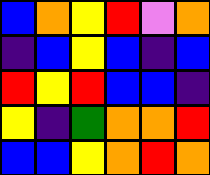[["blue", "orange", "yellow", "red", "violet", "orange"], ["indigo", "blue", "yellow", "blue", "indigo", "blue"], ["red", "yellow", "red", "blue", "blue", "indigo"], ["yellow", "indigo", "green", "orange", "orange", "red"], ["blue", "blue", "yellow", "orange", "red", "orange"]]